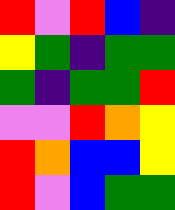[["red", "violet", "red", "blue", "indigo"], ["yellow", "green", "indigo", "green", "green"], ["green", "indigo", "green", "green", "red"], ["violet", "violet", "red", "orange", "yellow"], ["red", "orange", "blue", "blue", "yellow"], ["red", "violet", "blue", "green", "green"]]